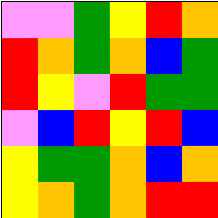[["violet", "violet", "green", "yellow", "red", "orange"], ["red", "orange", "green", "orange", "blue", "green"], ["red", "yellow", "violet", "red", "green", "green"], ["violet", "blue", "red", "yellow", "red", "blue"], ["yellow", "green", "green", "orange", "blue", "orange"], ["yellow", "orange", "green", "orange", "red", "red"]]